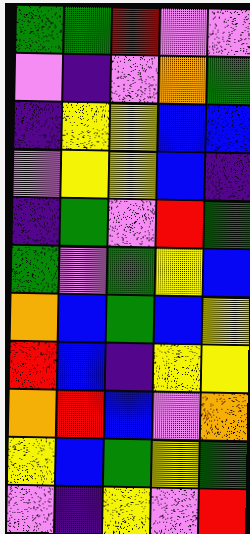[["green", "green", "red", "violet", "violet"], ["violet", "indigo", "violet", "orange", "green"], ["indigo", "yellow", "yellow", "blue", "blue"], ["violet", "yellow", "yellow", "blue", "indigo"], ["indigo", "green", "violet", "red", "green"], ["green", "violet", "green", "yellow", "blue"], ["orange", "blue", "green", "blue", "yellow"], ["red", "blue", "indigo", "yellow", "yellow"], ["orange", "red", "blue", "violet", "orange"], ["yellow", "blue", "green", "yellow", "green"], ["violet", "indigo", "yellow", "violet", "red"]]